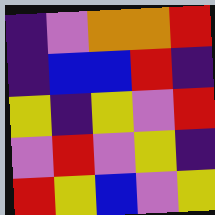[["indigo", "violet", "orange", "orange", "red"], ["indigo", "blue", "blue", "red", "indigo"], ["yellow", "indigo", "yellow", "violet", "red"], ["violet", "red", "violet", "yellow", "indigo"], ["red", "yellow", "blue", "violet", "yellow"]]